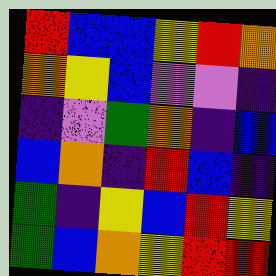[["red", "blue", "blue", "yellow", "red", "orange"], ["orange", "yellow", "blue", "violet", "violet", "indigo"], ["indigo", "violet", "green", "orange", "indigo", "blue"], ["blue", "orange", "indigo", "red", "blue", "indigo"], ["green", "indigo", "yellow", "blue", "red", "yellow"], ["green", "blue", "orange", "yellow", "red", "red"]]